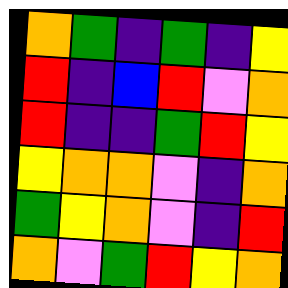[["orange", "green", "indigo", "green", "indigo", "yellow"], ["red", "indigo", "blue", "red", "violet", "orange"], ["red", "indigo", "indigo", "green", "red", "yellow"], ["yellow", "orange", "orange", "violet", "indigo", "orange"], ["green", "yellow", "orange", "violet", "indigo", "red"], ["orange", "violet", "green", "red", "yellow", "orange"]]